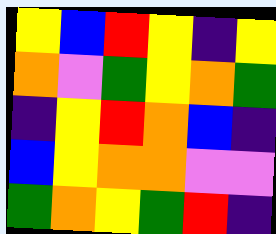[["yellow", "blue", "red", "yellow", "indigo", "yellow"], ["orange", "violet", "green", "yellow", "orange", "green"], ["indigo", "yellow", "red", "orange", "blue", "indigo"], ["blue", "yellow", "orange", "orange", "violet", "violet"], ["green", "orange", "yellow", "green", "red", "indigo"]]